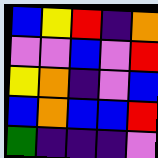[["blue", "yellow", "red", "indigo", "orange"], ["violet", "violet", "blue", "violet", "red"], ["yellow", "orange", "indigo", "violet", "blue"], ["blue", "orange", "blue", "blue", "red"], ["green", "indigo", "indigo", "indigo", "violet"]]